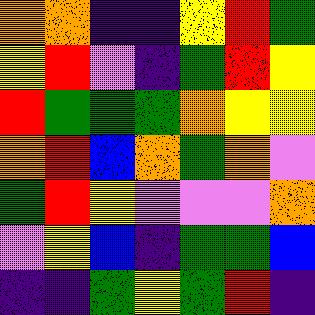[["orange", "orange", "indigo", "indigo", "yellow", "red", "green"], ["yellow", "red", "violet", "indigo", "green", "red", "yellow"], ["red", "green", "green", "green", "orange", "yellow", "yellow"], ["orange", "red", "blue", "orange", "green", "orange", "violet"], ["green", "red", "yellow", "violet", "violet", "violet", "orange"], ["violet", "yellow", "blue", "indigo", "green", "green", "blue"], ["indigo", "indigo", "green", "yellow", "green", "red", "indigo"]]